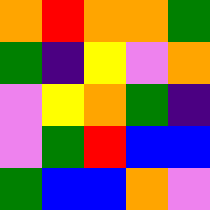[["orange", "red", "orange", "orange", "green"], ["green", "indigo", "yellow", "violet", "orange"], ["violet", "yellow", "orange", "green", "indigo"], ["violet", "green", "red", "blue", "blue"], ["green", "blue", "blue", "orange", "violet"]]